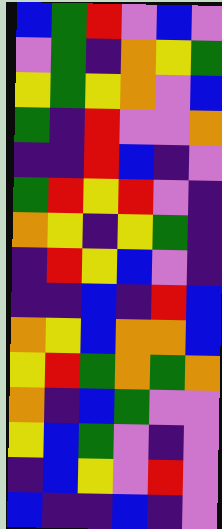[["blue", "green", "red", "violet", "blue", "violet"], ["violet", "green", "indigo", "orange", "yellow", "green"], ["yellow", "green", "yellow", "orange", "violet", "blue"], ["green", "indigo", "red", "violet", "violet", "orange"], ["indigo", "indigo", "red", "blue", "indigo", "violet"], ["green", "red", "yellow", "red", "violet", "indigo"], ["orange", "yellow", "indigo", "yellow", "green", "indigo"], ["indigo", "red", "yellow", "blue", "violet", "indigo"], ["indigo", "indigo", "blue", "indigo", "red", "blue"], ["orange", "yellow", "blue", "orange", "orange", "blue"], ["yellow", "red", "green", "orange", "green", "orange"], ["orange", "indigo", "blue", "green", "violet", "violet"], ["yellow", "blue", "green", "violet", "indigo", "violet"], ["indigo", "blue", "yellow", "violet", "red", "violet"], ["blue", "indigo", "indigo", "blue", "indigo", "violet"]]